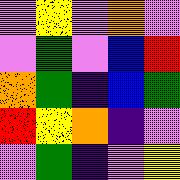[["violet", "yellow", "violet", "orange", "violet"], ["violet", "green", "violet", "blue", "red"], ["orange", "green", "indigo", "blue", "green"], ["red", "yellow", "orange", "indigo", "violet"], ["violet", "green", "indigo", "violet", "yellow"]]